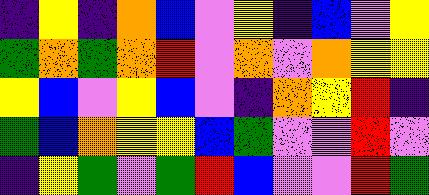[["indigo", "yellow", "indigo", "orange", "blue", "violet", "yellow", "indigo", "blue", "violet", "yellow"], ["green", "orange", "green", "orange", "red", "violet", "orange", "violet", "orange", "yellow", "yellow"], ["yellow", "blue", "violet", "yellow", "blue", "violet", "indigo", "orange", "yellow", "red", "indigo"], ["green", "blue", "orange", "yellow", "yellow", "blue", "green", "violet", "violet", "red", "violet"], ["indigo", "yellow", "green", "violet", "green", "red", "blue", "violet", "violet", "red", "green"]]